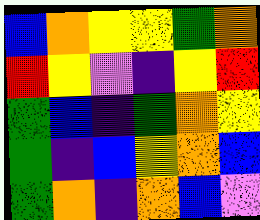[["blue", "orange", "yellow", "yellow", "green", "orange"], ["red", "yellow", "violet", "indigo", "yellow", "red"], ["green", "blue", "indigo", "green", "orange", "yellow"], ["green", "indigo", "blue", "yellow", "orange", "blue"], ["green", "orange", "indigo", "orange", "blue", "violet"]]